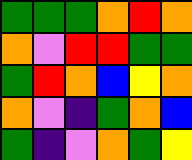[["green", "green", "green", "orange", "red", "orange"], ["orange", "violet", "red", "red", "green", "green"], ["green", "red", "orange", "blue", "yellow", "orange"], ["orange", "violet", "indigo", "green", "orange", "blue"], ["green", "indigo", "violet", "orange", "green", "yellow"]]